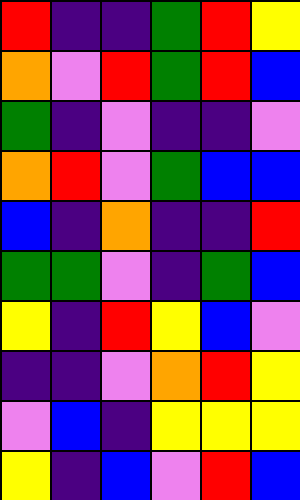[["red", "indigo", "indigo", "green", "red", "yellow"], ["orange", "violet", "red", "green", "red", "blue"], ["green", "indigo", "violet", "indigo", "indigo", "violet"], ["orange", "red", "violet", "green", "blue", "blue"], ["blue", "indigo", "orange", "indigo", "indigo", "red"], ["green", "green", "violet", "indigo", "green", "blue"], ["yellow", "indigo", "red", "yellow", "blue", "violet"], ["indigo", "indigo", "violet", "orange", "red", "yellow"], ["violet", "blue", "indigo", "yellow", "yellow", "yellow"], ["yellow", "indigo", "blue", "violet", "red", "blue"]]